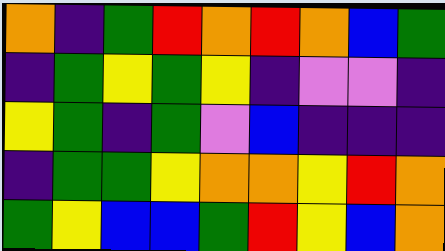[["orange", "indigo", "green", "red", "orange", "red", "orange", "blue", "green"], ["indigo", "green", "yellow", "green", "yellow", "indigo", "violet", "violet", "indigo"], ["yellow", "green", "indigo", "green", "violet", "blue", "indigo", "indigo", "indigo"], ["indigo", "green", "green", "yellow", "orange", "orange", "yellow", "red", "orange"], ["green", "yellow", "blue", "blue", "green", "red", "yellow", "blue", "orange"]]